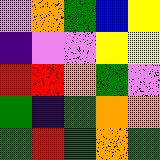[["violet", "orange", "green", "blue", "yellow"], ["indigo", "violet", "violet", "yellow", "yellow"], ["red", "red", "orange", "green", "violet"], ["green", "indigo", "green", "orange", "orange"], ["green", "red", "green", "orange", "green"]]